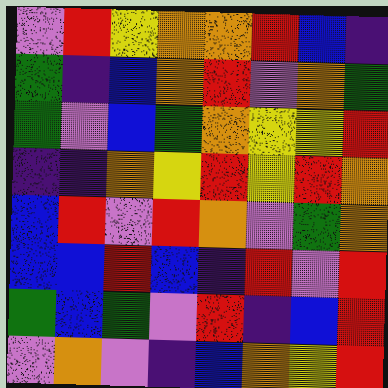[["violet", "red", "yellow", "orange", "orange", "red", "blue", "indigo"], ["green", "indigo", "blue", "orange", "red", "violet", "orange", "green"], ["green", "violet", "blue", "green", "orange", "yellow", "yellow", "red"], ["indigo", "indigo", "orange", "yellow", "red", "yellow", "red", "orange"], ["blue", "red", "violet", "red", "orange", "violet", "green", "orange"], ["blue", "blue", "red", "blue", "indigo", "red", "violet", "red"], ["green", "blue", "green", "violet", "red", "indigo", "blue", "red"], ["violet", "orange", "violet", "indigo", "blue", "orange", "yellow", "red"]]